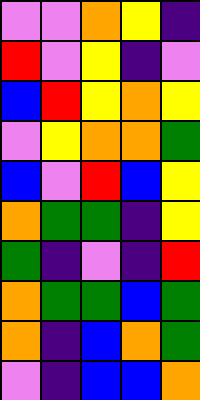[["violet", "violet", "orange", "yellow", "indigo"], ["red", "violet", "yellow", "indigo", "violet"], ["blue", "red", "yellow", "orange", "yellow"], ["violet", "yellow", "orange", "orange", "green"], ["blue", "violet", "red", "blue", "yellow"], ["orange", "green", "green", "indigo", "yellow"], ["green", "indigo", "violet", "indigo", "red"], ["orange", "green", "green", "blue", "green"], ["orange", "indigo", "blue", "orange", "green"], ["violet", "indigo", "blue", "blue", "orange"]]